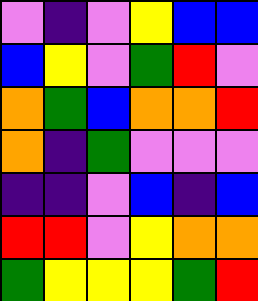[["violet", "indigo", "violet", "yellow", "blue", "blue"], ["blue", "yellow", "violet", "green", "red", "violet"], ["orange", "green", "blue", "orange", "orange", "red"], ["orange", "indigo", "green", "violet", "violet", "violet"], ["indigo", "indigo", "violet", "blue", "indigo", "blue"], ["red", "red", "violet", "yellow", "orange", "orange"], ["green", "yellow", "yellow", "yellow", "green", "red"]]